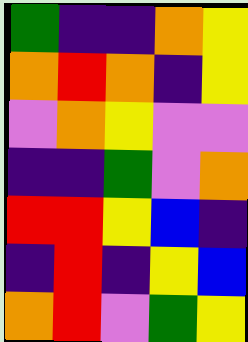[["green", "indigo", "indigo", "orange", "yellow"], ["orange", "red", "orange", "indigo", "yellow"], ["violet", "orange", "yellow", "violet", "violet"], ["indigo", "indigo", "green", "violet", "orange"], ["red", "red", "yellow", "blue", "indigo"], ["indigo", "red", "indigo", "yellow", "blue"], ["orange", "red", "violet", "green", "yellow"]]